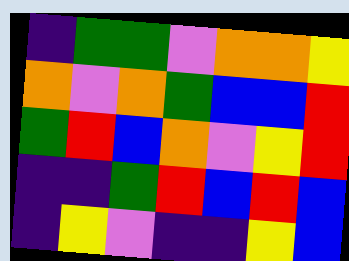[["indigo", "green", "green", "violet", "orange", "orange", "yellow"], ["orange", "violet", "orange", "green", "blue", "blue", "red"], ["green", "red", "blue", "orange", "violet", "yellow", "red"], ["indigo", "indigo", "green", "red", "blue", "red", "blue"], ["indigo", "yellow", "violet", "indigo", "indigo", "yellow", "blue"]]